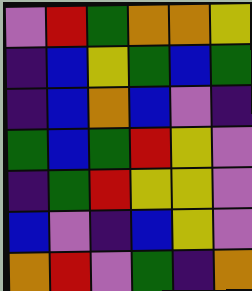[["violet", "red", "green", "orange", "orange", "yellow"], ["indigo", "blue", "yellow", "green", "blue", "green"], ["indigo", "blue", "orange", "blue", "violet", "indigo"], ["green", "blue", "green", "red", "yellow", "violet"], ["indigo", "green", "red", "yellow", "yellow", "violet"], ["blue", "violet", "indigo", "blue", "yellow", "violet"], ["orange", "red", "violet", "green", "indigo", "orange"]]